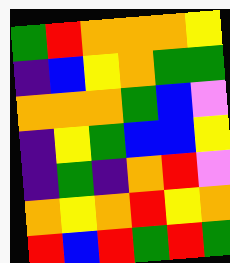[["green", "red", "orange", "orange", "orange", "yellow"], ["indigo", "blue", "yellow", "orange", "green", "green"], ["orange", "orange", "orange", "green", "blue", "violet"], ["indigo", "yellow", "green", "blue", "blue", "yellow"], ["indigo", "green", "indigo", "orange", "red", "violet"], ["orange", "yellow", "orange", "red", "yellow", "orange"], ["red", "blue", "red", "green", "red", "green"]]